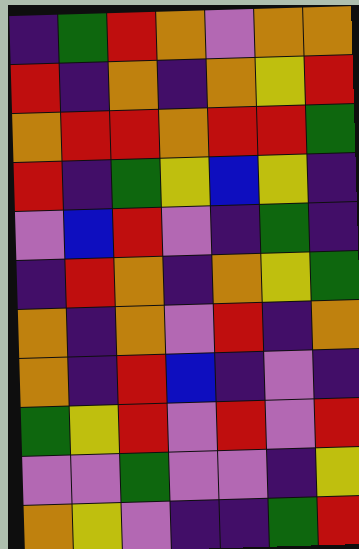[["indigo", "green", "red", "orange", "violet", "orange", "orange"], ["red", "indigo", "orange", "indigo", "orange", "yellow", "red"], ["orange", "red", "red", "orange", "red", "red", "green"], ["red", "indigo", "green", "yellow", "blue", "yellow", "indigo"], ["violet", "blue", "red", "violet", "indigo", "green", "indigo"], ["indigo", "red", "orange", "indigo", "orange", "yellow", "green"], ["orange", "indigo", "orange", "violet", "red", "indigo", "orange"], ["orange", "indigo", "red", "blue", "indigo", "violet", "indigo"], ["green", "yellow", "red", "violet", "red", "violet", "red"], ["violet", "violet", "green", "violet", "violet", "indigo", "yellow"], ["orange", "yellow", "violet", "indigo", "indigo", "green", "red"]]